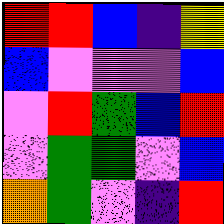[["red", "red", "blue", "indigo", "yellow"], ["blue", "violet", "violet", "violet", "blue"], ["violet", "red", "green", "blue", "red"], ["violet", "green", "green", "violet", "blue"], ["orange", "green", "violet", "indigo", "red"]]